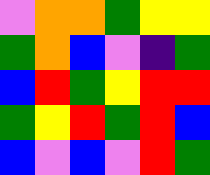[["violet", "orange", "orange", "green", "yellow", "yellow"], ["green", "orange", "blue", "violet", "indigo", "green"], ["blue", "red", "green", "yellow", "red", "red"], ["green", "yellow", "red", "green", "red", "blue"], ["blue", "violet", "blue", "violet", "red", "green"]]